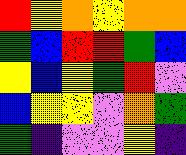[["red", "yellow", "orange", "yellow", "orange", "orange"], ["green", "blue", "red", "red", "green", "blue"], ["yellow", "blue", "yellow", "green", "red", "violet"], ["blue", "yellow", "yellow", "violet", "orange", "green"], ["green", "indigo", "violet", "violet", "yellow", "indigo"]]